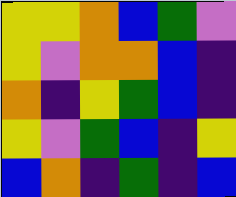[["yellow", "yellow", "orange", "blue", "green", "violet"], ["yellow", "violet", "orange", "orange", "blue", "indigo"], ["orange", "indigo", "yellow", "green", "blue", "indigo"], ["yellow", "violet", "green", "blue", "indigo", "yellow"], ["blue", "orange", "indigo", "green", "indigo", "blue"]]